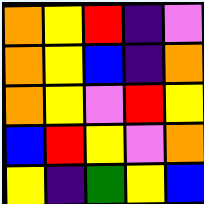[["orange", "yellow", "red", "indigo", "violet"], ["orange", "yellow", "blue", "indigo", "orange"], ["orange", "yellow", "violet", "red", "yellow"], ["blue", "red", "yellow", "violet", "orange"], ["yellow", "indigo", "green", "yellow", "blue"]]